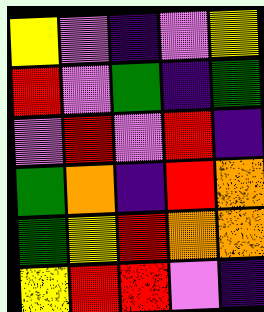[["yellow", "violet", "indigo", "violet", "yellow"], ["red", "violet", "green", "indigo", "green"], ["violet", "red", "violet", "red", "indigo"], ["green", "orange", "indigo", "red", "orange"], ["green", "yellow", "red", "orange", "orange"], ["yellow", "red", "red", "violet", "indigo"]]